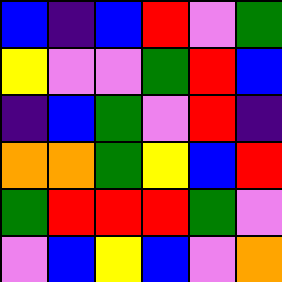[["blue", "indigo", "blue", "red", "violet", "green"], ["yellow", "violet", "violet", "green", "red", "blue"], ["indigo", "blue", "green", "violet", "red", "indigo"], ["orange", "orange", "green", "yellow", "blue", "red"], ["green", "red", "red", "red", "green", "violet"], ["violet", "blue", "yellow", "blue", "violet", "orange"]]